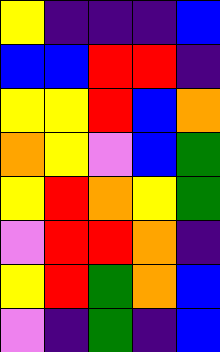[["yellow", "indigo", "indigo", "indigo", "blue"], ["blue", "blue", "red", "red", "indigo"], ["yellow", "yellow", "red", "blue", "orange"], ["orange", "yellow", "violet", "blue", "green"], ["yellow", "red", "orange", "yellow", "green"], ["violet", "red", "red", "orange", "indigo"], ["yellow", "red", "green", "orange", "blue"], ["violet", "indigo", "green", "indigo", "blue"]]